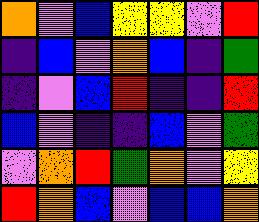[["orange", "violet", "blue", "yellow", "yellow", "violet", "red"], ["indigo", "blue", "violet", "orange", "blue", "indigo", "green"], ["indigo", "violet", "blue", "red", "indigo", "indigo", "red"], ["blue", "violet", "indigo", "indigo", "blue", "violet", "green"], ["violet", "orange", "red", "green", "orange", "violet", "yellow"], ["red", "orange", "blue", "violet", "blue", "blue", "orange"]]